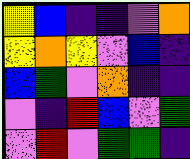[["yellow", "blue", "indigo", "indigo", "violet", "orange"], ["yellow", "orange", "yellow", "violet", "blue", "indigo"], ["blue", "green", "violet", "orange", "indigo", "indigo"], ["violet", "indigo", "red", "blue", "violet", "green"], ["violet", "red", "violet", "green", "green", "indigo"]]